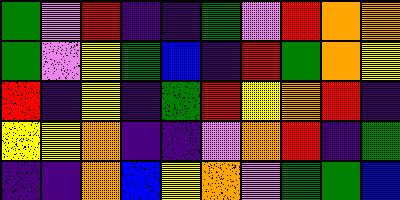[["green", "violet", "red", "indigo", "indigo", "green", "violet", "red", "orange", "orange"], ["green", "violet", "yellow", "green", "blue", "indigo", "red", "green", "orange", "yellow"], ["red", "indigo", "yellow", "indigo", "green", "red", "yellow", "orange", "red", "indigo"], ["yellow", "yellow", "orange", "indigo", "indigo", "violet", "orange", "red", "indigo", "green"], ["indigo", "indigo", "orange", "blue", "yellow", "orange", "violet", "green", "green", "blue"]]